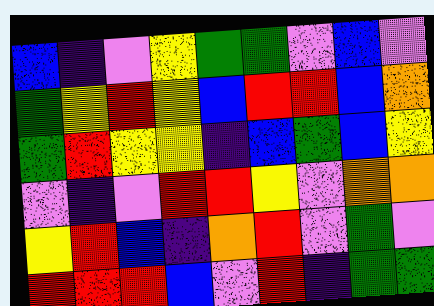[["blue", "indigo", "violet", "yellow", "green", "green", "violet", "blue", "violet"], ["green", "yellow", "red", "yellow", "blue", "red", "red", "blue", "orange"], ["green", "red", "yellow", "yellow", "indigo", "blue", "green", "blue", "yellow"], ["violet", "indigo", "violet", "red", "red", "yellow", "violet", "orange", "orange"], ["yellow", "red", "blue", "indigo", "orange", "red", "violet", "green", "violet"], ["red", "red", "red", "blue", "violet", "red", "indigo", "green", "green"]]